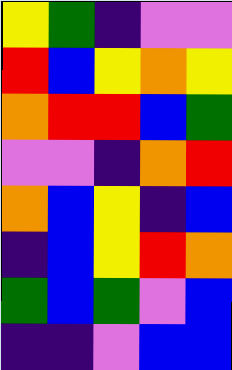[["yellow", "green", "indigo", "violet", "violet"], ["red", "blue", "yellow", "orange", "yellow"], ["orange", "red", "red", "blue", "green"], ["violet", "violet", "indigo", "orange", "red"], ["orange", "blue", "yellow", "indigo", "blue"], ["indigo", "blue", "yellow", "red", "orange"], ["green", "blue", "green", "violet", "blue"], ["indigo", "indigo", "violet", "blue", "blue"]]